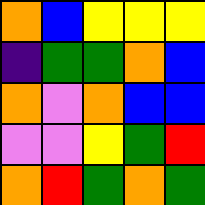[["orange", "blue", "yellow", "yellow", "yellow"], ["indigo", "green", "green", "orange", "blue"], ["orange", "violet", "orange", "blue", "blue"], ["violet", "violet", "yellow", "green", "red"], ["orange", "red", "green", "orange", "green"]]